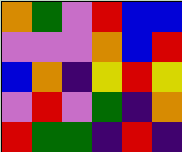[["orange", "green", "violet", "red", "blue", "blue"], ["violet", "violet", "violet", "orange", "blue", "red"], ["blue", "orange", "indigo", "yellow", "red", "yellow"], ["violet", "red", "violet", "green", "indigo", "orange"], ["red", "green", "green", "indigo", "red", "indigo"]]